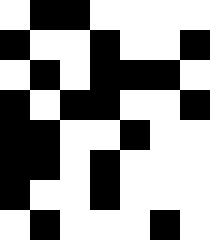[["white", "black", "black", "white", "white", "white", "white"], ["black", "white", "white", "black", "white", "white", "black"], ["white", "black", "white", "black", "black", "black", "white"], ["black", "white", "black", "black", "white", "white", "black"], ["black", "black", "white", "white", "black", "white", "white"], ["black", "black", "white", "black", "white", "white", "white"], ["black", "white", "white", "black", "white", "white", "white"], ["white", "black", "white", "white", "white", "black", "white"]]